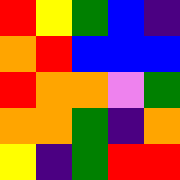[["red", "yellow", "green", "blue", "indigo"], ["orange", "red", "blue", "blue", "blue"], ["red", "orange", "orange", "violet", "green"], ["orange", "orange", "green", "indigo", "orange"], ["yellow", "indigo", "green", "red", "red"]]